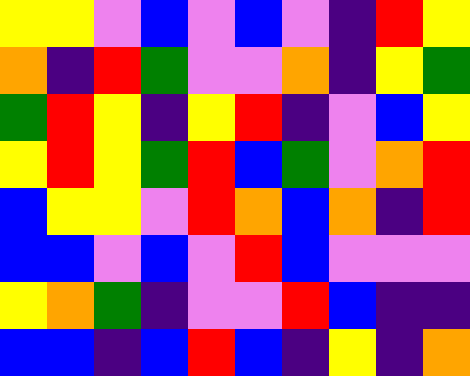[["yellow", "yellow", "violet", "blue", "violet", "blue", "violet", "indigo", "red", "yellow"], ["orange", "indigo", "red", "green", "violet", "violet", "orange", "indigo", "yellow", "green"], ["green", "red", "yellow", "indigo", "yellow", "red", "indigo", "violet", "blue", "yellow"], ["yellow", "red", "yellow", "green", "red", "blue", "green", "violet", "orange", "red"], ["blue", "yellow", "yellow", "violet", "red", "orange", "blue", "orange", "indigo", "red"], ["blue", "blue", "violet", "blue", "violet", "red", "blue", "violet", "violet", "violet"], ["yellow", "orange", "green", "indigo", "violet", "violet", "red", "blue", "indigo", "indigo"], ["blue", "blue", "indigo", "blue", "red", "blue", "indigo", "yellow", "indigo", "orange"]]